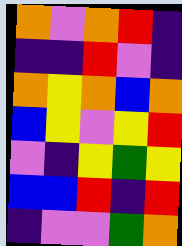[["orange", "violet", "orange", "red", "indigo"], ["indigo", "indigo", "red", "violet", "indigo"], ["orange", "yellow", "orange", "blue", "orange"], ["blue", "yellow", "violet", "yellow", "red"], ["violet", "indigo", "yellow", "green", "yellow"], ["blue", "blue", "red", "indigo", "red"], ["indigo", "violet", "violet", "green", "orange"]]